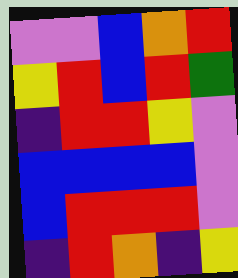[["violet", "violet", "blue", "orange", "red"], ["yellow", "red", "blue", "red", "green"], ["indigo", "red", "red", "yellow", "violet"], ["blue", "blue", "blue", "blue", "violet"], ["blue", "red", "red", "red", "violet"], ["indigo", "red", "orange", "indigo", "yellow"]]